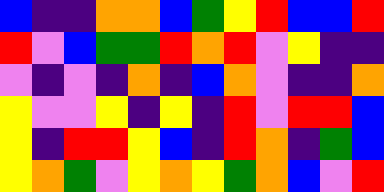[["blue", "indigo", "indigo", "orange", "orange", "blue", "green", "yellow", "red", "blue", "blue", "red"], ["red", "violet", "blue", "green", "green", "red", "orange", "red", "violet", "yellow", "indigo", "indigo"], ["violet", "indigo", "violet", "indigo", "orange", "indigo", "blue", "orange", "violet", "indigo", "indigo", "orange"], ["yellow", "violet", "violet", "yellow", "indigo", "yellow", "indigo", "red", "violet", "red", "red", "blue"], ["yellow", "indigo", "red", "red", "yellow", "blue", "indigo", "red", "orange", "indigo", "green", "blue"], ["yellow", "orange", "green", "violet", "yellow", "orange", "yellow", "green", "orange", "blue", "violet", "red"]]